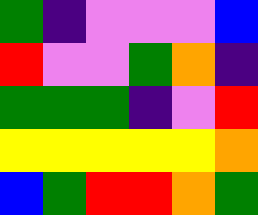[["green", "indigo", "violet", "violet", "violet", "blue"], ["red", "violet", "violet", "green", "orange", "indigo"], ["green", "green", "green", "indigo", "violet", "red"], ["yellow", "yellow", "yellow", "yellow", "yellow", "orange"], ["blue", "green", "red", "red", "orange", "green"]]